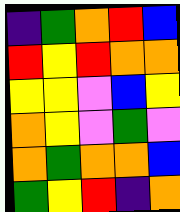[["indigo", "green", "orange", "red", "blue"], ["red", "yellow", "red", "orange", "orange"], ["yellow", "yellow", "violet", "blue", "yellow"], ["orange", "yellow", "violet", "green", "violet"], ["orange", "green", "orange", "orange", "blue"], ["green", "yellow", "red", "indigo", "orange"]]